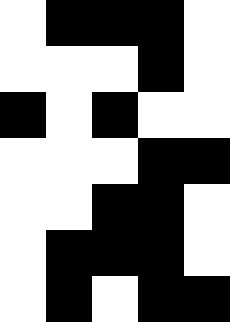[["white", "black", "black", "black", "white"], ["white", "white", "white", "black", "white"], ["black", "white", "black", "white", "white"], ["white", "white", "white", "black", "black"], ["white", "white", "black", "black", "white"], ["white", "black", "black", "black", "white"], ["white", "black", "white", "black", "black"]]